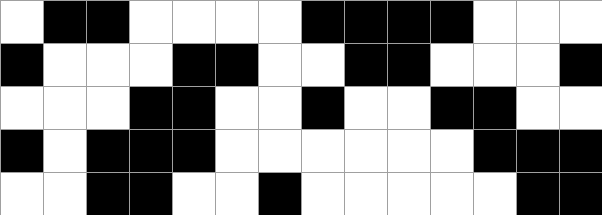[["white", "black", "black", "white", "white", "white", "white", "black", "black", "black", "black", "white", "white", "white"], ["black", "white", "white", "white", "black", "black", "white", "white", "black", "black", "white", "white", "white", "black"], ["white", "white", "white", "black", "black", "white", "white", "black", "white", "white", "black", "black", "white", "white"], ["black", "white", "black", "black", "black", "white", "white", "white", "white", "white", "white", "black", "black", "black"], ["white", "white", "black", "black", "white", "white", "black", "white", "white", "white", "white", "white", "black", "black"]]